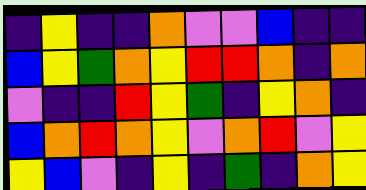[["indigo", "yellow", "indigo", "indigo", "orange", "violet", "violet", "blue", "indigo", "indigo"], ["blue", "yellow", "green", "orange", "yellow", "red", "red", "orange", "indigo", "orange"], ["violet", "indigo", "indigo", "red", "yellow", "green", "indigo", "yellow", "orange", "indigo"], ["blue", "orange", "red", "orange", "yellow", "violet", "orange", "red", "violet", "yellow"], ["yellow", "blue", "violet", "indigo", "yellow", "indigo", "green", "indigo", "orange", "yellow"]]